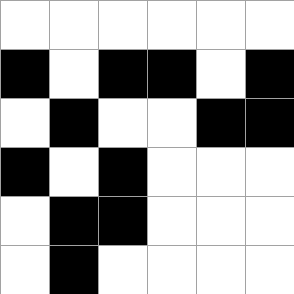[["white", "white", "white", "white", "white", "white"], ["black", "white", "black", "black", "white", "black"], ["white", "black", "white", "white", "black", "black"], ["black", "white", "black", "white", "white", "white"], ["white", "black", "black", "white", "white", "white"], ["white", "black", "white", "white", "white", "white"]]